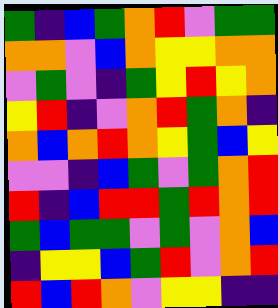[["green", "indigo", "blue", "green", "orange", "red", "violet", "green", "green"], ["orange", "orange", "violet", "blue", "orange", "yellow", "yellow", "orange", "orange"], ["violet", "green", "violet", "indigo", "green", "yellow", "red", "yellow", "orange"], ["yellow", "red", "indigo", "violet", "orange", "red", "green", "orange", "indigo"], ["orange", "blue", "orange", "red", "orange", "yellow", "green", "blue", "yellow"], ["violet", "violet", "indigo", "blue", "green", "violet", "green", "orange", "red"], ["red", "indigo", "blue", "red", "red", "green", "red", "orange", "red"], ["green", "blue", "green", "green", "violet", "green", "violet", "orange", "blue"], ["indigo", "yellow", "yellow", "blue", "green", "red", "violet", "orange", "red"], ["red", "blue", "red", "orange", "violet", "yellow", "yellow", "indigo", "indigo"]]